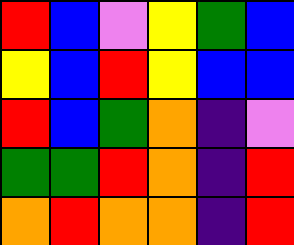[["red", "blue", "violet", "yellow", "green", "blue"], ["yellow", "blue", "red", "yellow", "blue", "blue"], ["red", "blue", "green", "orange", "indigo", "violet"], ["green", "green", "red", "orange", "indigo", "red"], ["orange", "red", "orange", "orange", "indigo", "red"]]